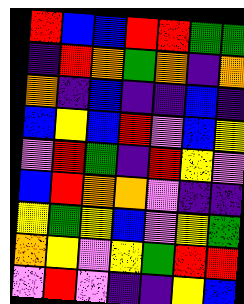[["red", "blue", "blue", "red", "red", "green", "green"], ["indigo", "red", "orange", "green", "orange", "indigo", "orange"], ["orange", "indigo", "blue", "indigo", "indigo", "blue", "indigo"], ["blue", "yellow", "blue", "red", "violet", "blue", "yellow"], ["violet", "red", "green", "indigo", "red", "yellow", "violet"], ["blue", "red", "orange", "orange", "violet", "indigo", "indigo"], ["yellow", "green", "yellow", "blue", "violet", "yellow", "green"], ["orange", "yellow", "violet", "yellow", "green", "red", "red"], ["violet", "red", "violet", "indigo", "indigo", "yellow", "blue"]]